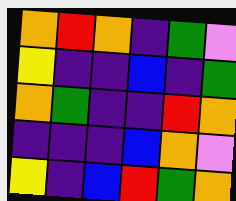[["orange", "red", "orange", "indigo", "green", "violet"], ["yellow", "indigo", "indigo", "blue", "indigo", "green"], ["orange", "green", "indigo", "indigo", "red", "orange"], ["indigo", "indigo", "indigo", "blue", "orange", "violet"], ["yellow", "indigo", "blue", "red", "green", "orange"]]